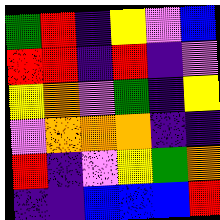[["green", "red", "indigo", "yellow", "violet", "blue"], ["red", "red", "indigo", "red", "indigo", "violet"], ["yellow", "orange", "violet", "green", "indigo", "yellow"], ["violet", "orange", "orange", "orange", "indigo", "indigo"], ["red", "indigo", "violet", "yellow", "green", "orange"], ["indigo", "indigo", "blue", "blue", "blue", "red"]]